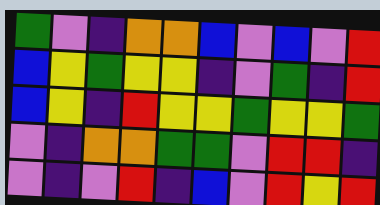[["green", "violet", "indigo", "orange", "orange", "blue", "violet", "blue", "violet", "red"], ["blue", "yellow", "green", "yellow", "yellow", "indigo", "violet", "green", "indigo", "red"], ["blue", "yellow", "indigo", "red", "yellow", "yellow", "green", "yellow", "yellow", "green"], ["violet", "indigo", "orange", "orange", "green", "green", "violet", "red", "red", "indigo"], ["violet", "indigo", "violet", "red", "indigo", "blue", "violet", "red", "yellow", "red"]]